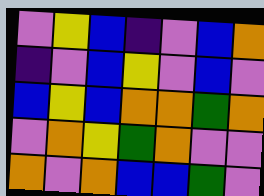[["violet", "yellow", "blue", "indigo", "violet", "blue", "orange"], ["indigo", "violet", "blue", "yellow", "violet", "blue", "violet"], ["blue", "yellow", "blue", "orange", "orange", "green", "orange"], ["violet", "orange", "yellow", "green", "orange", "violet", "violet"], ["orange", "violet", "orange", "blue", "blue", "green", "violet"]]